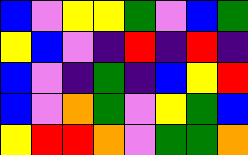[["blue", "violet", "yellow", "yellow", "green", "violet", "blue", "green"], ["yellow", "blue", "violet", "indigo", "red", "indigo", "red", "indigo"], ["blue", "violet", "indigo", "green", "indigo", "blue", "yellow", "red"], ["blue", "violet", "orange", "green", "violet", "yellow", "green", "blue"], ["yellow", "red", "red", "orange", "violet", "green", "green", "orange"]]